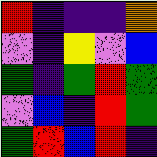[["red", "indigo", "indigo", "indigo", "orange"], ["violet", "indigo", "yellow", "violet", "blue"], ["green", "indigo", "green", "red", "green"], ["violet", "blue", "indigo", "red", "green"], ["green", "red", "blue", "red", "indigo"]]